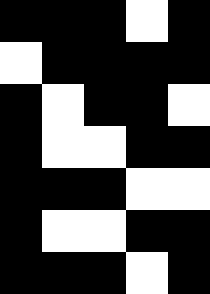[["black", "black", "black", "white", "black"], ["white", "black", "black", "black", "black"], ["black", "white", "black", "black", "white"], ["black", "white", "white", "black", "black"], ["black", "black", "black", "white", "white"], ["black", "white", "white", "black", "black"], ["black", "black", "black", "white", "black"]]